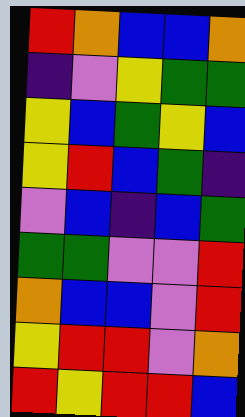[["red", "orange", "blue", "blue", "orange"], ["indigo", "violet", "yellow", "green", "green"], ["yellow", "blue", "green", "yellow", "blue"], ["yellow", "red", "blue", "green", "indigo"], ["violet", "blue", "indigo", "blue", "green"], ["green", "green", "violet", "violet", "red"], ["orange", "blue", "blue", "violet", "red"], ["yellow", "red", "red", "violet", "orange"], ["red", "yellow", "red", "red", "blue"]]